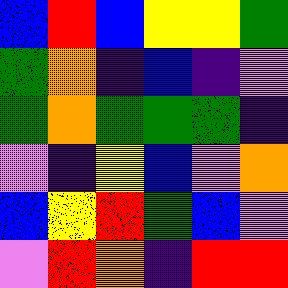[["blue", "red", "blue", "yellow", "yellow", "green"], ["green", "orange", "indigo", "blue", "indigo", "violet"], ["green", "orange", "green", "green", "green", "indigo"], ["violet", "indigo", "yellow", "blue", "violet", "orange"], ["blue", "yellow", "red", "green", "blue", "violet"], ["violet", "red", "orange", "indigo", "red", "red"]]